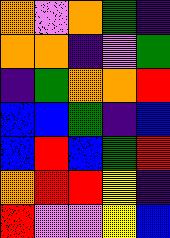[["orange", "violet", "orange", "green", "indigo"], ["orange", "orange", "indigo", "violet", "green"], ["indigo", "green", "orange", "orange", "red"], ["blue", "blue", "green", "indigo", "blue"], ["blue", "red", "blue", "green", "red"], ["orange", "red", "red", "yellow", "indigo"], ["red", "violet", "violet", "yellow", "blue"]]